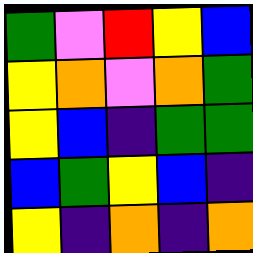[["green", "violet", "red", "yellow", "blue"], ["yellow", "orange", "violet", "orange", "green"], ["yellow", "blue", "indigo", "green", "green"], ["blue", "green", "yellow", "blue", "indigo"], ["yellow", "indigo", "orange", "indigo", "orange"]]